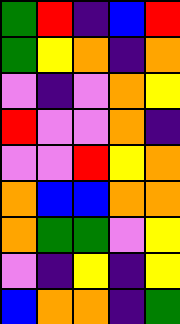[["green", "red", "indigo", "blue", "red"], ["green", "yellow", "orange", "indigo", "orange"], ["violet", "indigo", "violet", "orange", "yellow"], ["red", "violet", "violet", "orange", "indigo"], ["violet", "violet", "red", "yellow", "orange"], ["orange", "blue", "blue", "orange", "orange"], ["orange", "green", "green", "violet", "yellow"], ["violet", "indigo", "yellow", "indigo", "yellow"], ["blue", "orange", "orange", "indigo", "green"]]